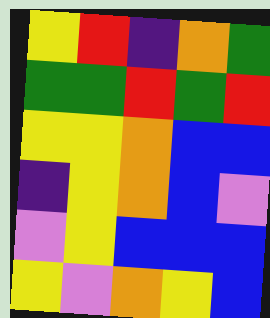[["yellow", "red", "indigo", "orange", "green"], ["green", "green", "red", "green", "red"], ["yellow", "yellow", "orange", "blue", "blue"], ["indigo", "yellow", "orange", "blue", "violet"], ["violet", "yellow", "blue", "blue", "blue"], ["yellow", "violet", "orange", "yellow", "blue"]]